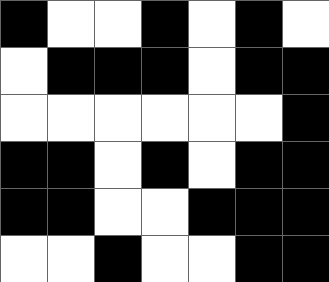[["black", "white", "white", "black", "white", "black", "white"], ["white", "black", "black", "black", "white", "black", "black"], ["white", "white", "white", "white", "white", "white", "black"], ["black", "black", "white", "black", "white", "black", "black"], ["black", "black", "white", "white", "black", "black", "black"], ["white", "white", "black", "white", "white", "black", "black"]]